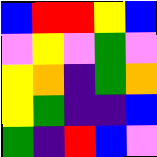[["blue", "red", "red", "yellow", "blue"], ["violet", "yellow", "violet", "green", "violet"], ["yellow", "orange", "indigo", "green", "orange"], ["yellow", "green", "indigo", "indigo", "blue"], ["green", "indigo", "red", "blue", "violet"]]